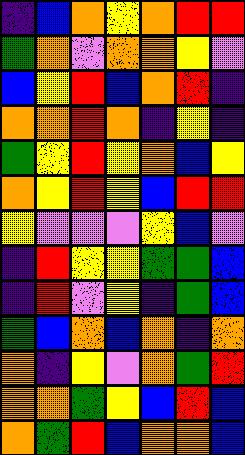[["indigo", "blue", "orange", "yellow", "orange", "red", "red"], ["green", "orange", "violet", "orange", "orange", "yellow", "violet"], ["blue", "yellow", "red", "blue", "orange", "red", "indigo"], ["orange", "orange", "red", "orange", "indigo", "yellow", "indigo"], ["green", "yellow", "red", "yellow", "orange", "blue", "yellow"], ["orange", "yellow", "red", "yellow", "blue", "red", "red"], ["yellow", "violet", "violet", "violet", "yellow", "blue", "violet"], ["indigo", "red", "yellow", "yellow", "green", "green", "blue"], ["indigo", "red", "violet", "yellow", "indigo", "green", "blue"], ["green", "blue", "orange", "blue", "orange", "indigo", "orange"], ["orange", "indigo", "yellow", "violet", "orange", "green", "red"], ["orange", "orange", "green", "yellow", "blue", "red", "blue"], ["orange", "green", "red", "blue", "orange", "orange", "blue"]]